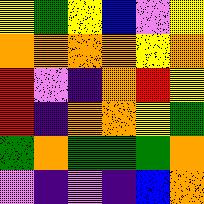[["yellow", "green", "yellow", "blue", "violet", "yellow"], ["orange", "orange", "orange", "orange", "yellow", "orange"], ["red", "violet", "indigo", "orange", "red", "yellow"], ["red", "indigo", "orange", "orange", "yellow", "green"], ["green", "orange", "green", "green", "green", "orange"], ["violet", "indigo", "violet", "indigo", "blue", "orange"]]